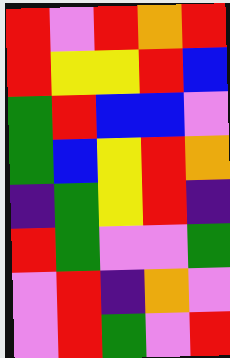[["red", "violet", "red", "orange", "red"], ["red", "yellow", "yellow", "red", "blue"], ["green", "red", "blue", "blue", "violet"], ["green", "blue", "yellow", "red", "orange"], ["indigo", "green", "yellow", "red", "indigo"], ["red", "green", "violet", "violet", "green"], ["violet", "red", "indigo", "orange", "violet"], ["violet", "red", "green", "violet", "red"]]